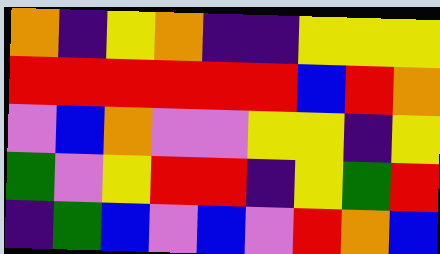[["orange", "indigo", "yellow", "orange", "indigo", "indigo", "yellow", "yellow", "yellow"], ["red", "red", "red", "red", "red", "red", "blue", "red", "orange"], ["violet", "blue", "orange", "violet", "violet", "yellow", "yellow", "indigo", "yellow"], ["green", "violet", "yellow", "red", "red", "indigo", "yellow", "green", "red"], ["indigo", "green", "blue", "violet", "blue", "violet", "red", "orange", "blue"]]